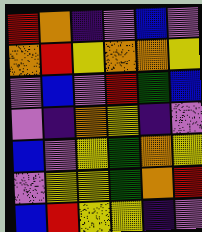[["red", "orange", "indigo", "violet", "blue", "violet"], ["orange", "red", "yellow", "orange", "orange", "yellow"], ["violet", "blue", "violet", "red", "green", "blue"], ["violet", "indigo", "orange", "yellow", "indigo", "violet"], ["blue", "violet", "yellow", "green", "orange", "yellow"], ["violet", "yellow", "yellow", "green", "orange", "red"], ["blue", "red", "yellow", "yellow", "indigo", "violet"]]